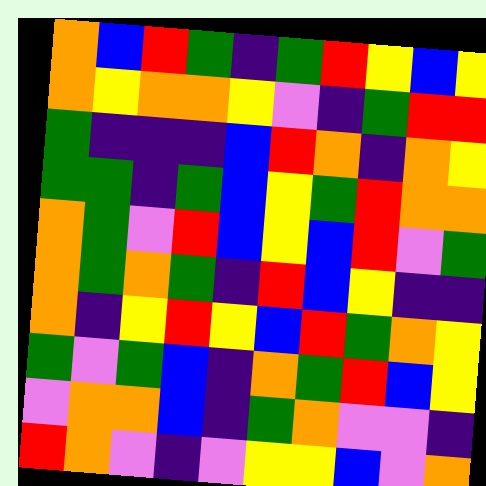[["orange", "blue", "red", "green", "indigo", "green", "red", "yellow", "blue", "yellow"], ["orange", "yellow", "orange", "orange", "yellow", "violet", "indigo", "green", "red", "red"], ["green", "indigo", "indigo", "indigo", "blue", "red", "orange", "indigo", "orange", "yellow"], ["green", "green", "indigo", "green", "blue", "yellow", "green", "red", "orange", "orange"], ["orange", "green", "violet", "red", "blue", "yellow", "blue", "red", "violet", "green"], ["orange", "green", "orange", "green", "indigo", "red", "blue", "yellow", "indigo", "indigo"], ["orange", "indigo", "yellow", "red", "yellow", "blue", "red", "green", "orange", "yellow"], ["green", "violet", "green", "blue", "indigo", "orange", "green", "red", "blue", "yellow"], ["violet", "orange", "orange", "blue", "indigo", "green", "orange", "violet", "violet", "indigo"], ["red", "orange", "violet", "indigo", "violet", "yellow", "yellow", "blue", "violet", "orange"]]